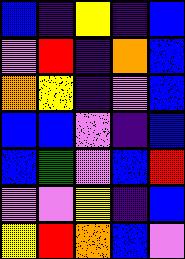[["blue", "indigo", "yellow", "indigo", "blue"], ["violet", "red", "indigo", "orange", "blue"], ["orange", "yellow", "indigo", "violet", "blue"], ["blue", "blue", "violet", "indigo", "blue"], ["blue", "green", "violet", "blue", "red"], ["violet", "violet", "yellow", "indigo", "blue"], ["yellow", "red", "orange", "blue", "violet"]]